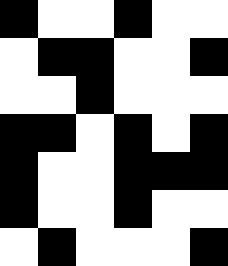[["black", "white", "white", "black", "white", "white"], ["white", "black", "black", "white", "white", "black"], ["white", "white", "black", "white", "white", "white"], ["black", "black", "white", "black", "white", "black"], ["black", "white", "white", "black", "black", "black"], ["black", "white", "white", "black", "white", "white"], ["white", "black", "white", "white", "white", "black"]]